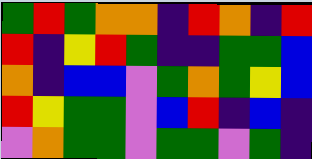[["green", "red", "green", "orange", "orange", "indigo", "red", "orange", "indigo", "red"], ["red", "indigo", "yellow", "red", "green", "indigo", "indigo", "green", "green", "blue"], ["orange", "indigo", "blue", "blue", "violet", "green", "orange", "green", "yellow", "blue"], ["red", "yellow", "green", "green", "violet", "blue", "red", "indigo", "blue", "indigo"], ["violet", "orange", "green", "green", "violet", "green", "green", "violet", "green", "indigo"]]